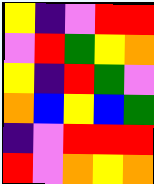[["yellow", "indigo", "violet", "red", "red"], ["violet", "red", "green", "yellow", "orange"], ["yellow", "indigo", "red", "green", "violet"], ["orange", "blue", "yellow", "blue", "green"], ["indigo", "violet", "red", "red", "red"], ["red", "violet", "orange", "yellow", "orange"]]